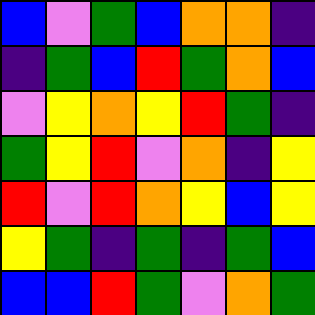[["blue", "violet", "green", "blue", "orange", "orange", "indigo"], ["indigo", "green", "blue", "red", "green", "orange", "blue"], ["violet", "yellow", "orange", "yellow", "red", "green", "indigo"], ["green", "yellow", "red", "violet", "orange", "indigo", "yellow"], ["red", "violet", "red", "orange", "yellow", "blue", "yellow"], ["yellow", "green", "indigo", "green", "indigo", "green", "blue"], ["blue", "blue", "red", "green", "violet", "orange", "green"]]